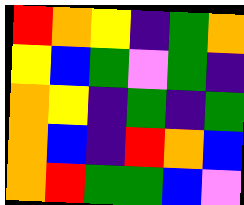[["red", "orange", "yellow", "indigo", "green", "orange"], ["yellow", "blue", "green", "violet", "green", "indigo"], ["orange", "yellow", "indigo", "green", "indigo", "green"], ["orange", "blue", "indigo", "red", "orange", "blue"], ["orange", "red", "green", "green", "blue", "violet"]]